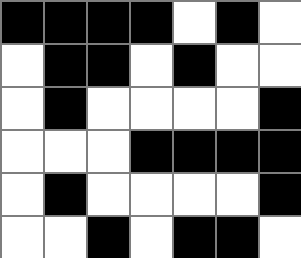[["black", "black", "black", "black", "white", "black", "white"], ["white", "black", "black", "white", "black", "white", "white"], ["white", "black", "white", "white", "white", "white", "black"], ["white", "white", "white", "black", "black", "black", "black"], ["white", "black", "white", "white", "white", "white", "black"], ["white", "white", "black", "white", "black", "black", "white"]]